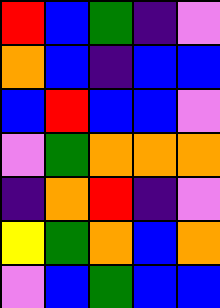[["red", "blue", "green", "indigo", "violet"], ["orange", "blue", "indigo", "blue", "blue"], ["blue", "red", "blue", "blue", "violet"], ["violet", "green", "orange", "orange", "orange"], ["indigo", "orange", "red", "indigo", "violet"], ["yellow", "green", "orange", "blue", "orange"], ["violet", "blue", "green", "blue", "blue"]]